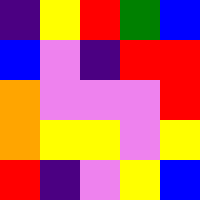[["indigo", "yellow", "red", "green", "blue"], ["blue", "violet", "indigo", "red", "red"], ["orange", "violet", "violet", "violet", "red"], ["orange", "yellow", "yellow", "violet", "yellow"], ["red", "indigo", "violet", "yellow", "blue"]]